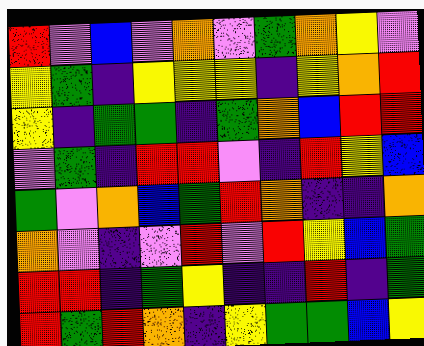[["red", "violet", "blue", "violet", "orange", "violet", "green", "orange", "yellow", "violet"], ["yellow", "green", "indigo", "yellow", "yellow", "yellow", "indigo", "yellow", "orange", "red"], ["yellow", "indigo", "green", "green", "indigo", "green", "orange", "blue", "red", "red"], ["violet", "green", "indigo", "red", "red", "violet", "indigo", "red", "yellow", "blue"], ["green", "violet", "orange", "blue", "green", "red", "orange", "indigo", "indigo", "orange"], ["orange", "violet", "indigo", "violet", "red", "violet", "red", "yellow", "blue", "green"], ["red", "red", "indigo", "green", "yellow", "indigo", "indigo", "red", "indigo", "green"], ["red", "green", "red", "orange", "indigo", "yellow", "green", "green", "blue", "yellow"]]